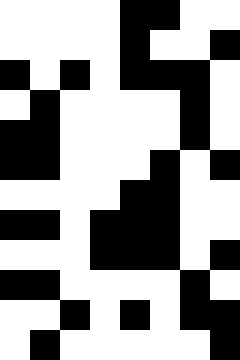[["white", "white", "white", "white", "black", "black", "white", "white"], ["white", "white", "white", "white", "black", "white", "white", "black"], ["black", "white", "black", "white", "black", "black", "black", "white"], ["white", "black", "white", "white", "white", "white", "black", "white"], ["black", "black", "white", "white", "white", "white", "black", "white"], ["black", "black", "white", "white", "white", "black", "white", "black"], ["white", "white", "white", "white", "black", "black", "white", "white"], ["black", "black", "white", "black", "black", "black", "white", "white"], ["white", "white", "white", "black", "black", "black", "white", "black"], ["black", "black", "white", "white", "white", "white", "black", "white"], ["white", "white", "black", "white", "black", "white", "black", "black"], ["white", "black", "white", "white", "white", "white", "white", "black"]]